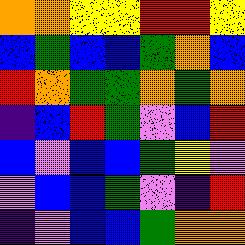[["orange", "orange", "yellow", "yellow", "red", "red", "yellow"], ["blue", "green", "blue", "blue", "green", "orange", "blue"], ["red", "orange", "green", "green", "orange", "green", "orange"], ["indigo", "blue", "red", "green", "violet", "blue", "red"], ["blue", "violet", "blue", "blue", "green", "yellow", "violet"], ["violet", "blue", "blue", "green", "violet", "indigo", "red"], ["indigo", "violet", "blue", "blue", "green", "orange", "orange"]]